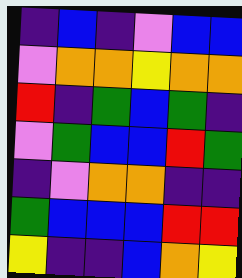[["indigo", "blue", "indigo", "violet", "blue", "blue"], ["violet", "orange", "orange", "yellow", "orange", "orange"], ["red", "indigo", "green", "blue", "green", "indigo"], ["violet", "green", "blue", "blue", "red", "green"], ["indigo", "violet", "orange", "orange", "indigo", "indigo"], ["green", "blue", "blue", "blue", "red", "red"], ["yellow", "indigo", "indigo", "blue", "orange", "yellow"]]